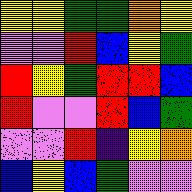[["yellow", "yellow", "green", "green", "orange", "yellow"], ["violet", "violet", "red", "blue", "yellow", "green"], ["red", "yellow", "green", "red", "red", "blue"], ["red", "violet", "violet", "red", "blue", "green"], ["violet", "violet", "red", "indigo", "yellow", "orange"], ["blue", "yellow", "blue", "green", "violet", "violet"]]